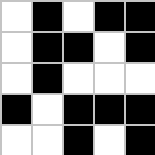[["white", "black", "white", "black", "black"], ["white", "black", "black", "white", "black"], ["white", "black", "white", "white", "white"], ["black", "white", "black", "black", "black"], ["white", "white", "black", "white", "black"]]